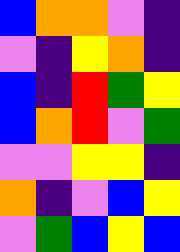[["blue", "orange", "orange", "violet", "indigo"], ["violet", "indigo", "yellow", "orange", "indigo"], ["blue", "indigo", "red", "green", "yellow"], ["blue", "orange", "red", "violet", "green"], ["violet", "violet", "yellow", "yellow", "indigo"], ["orange", "indigo", "violet", "blue", "yellow"], ["violet", "green", "blue", "yellow", "blue"]]